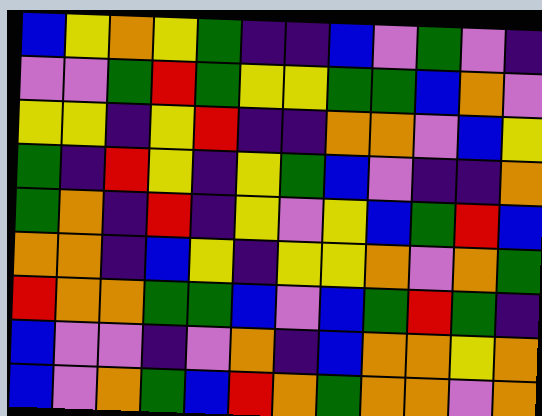[["blue", "yellow", "orange", "yellow", "green", "indigo", "indigo", "blue", "violet", "green", "violet", "indigo"], ["violet", "violet", "green", "red", "green", "yellow", "yellow", "green", "green", "blue", "orange", "violet"], ["yellow", "yellow", "indigo", "yellow", "red", "indigo", "indigo", "orange", "orange", "violet", "blue", "yellow"], ["green", "indigo", "red", "yellow", "indigo", "yellow", "green", "blue", "violet", "indigo", "indigo", "orange"], ["green", "orange", "indigo", "red", "indigo", "yellow", "violet", "yellow", "blue", "green", "red", "blue"], ["orange", "orange", "indigo", "blue", "yellow", "indigo", "yellow", "yellow", "orange", "violet", "orange", "green"], ["red", "orange", "orange", "green", "green", "blue", "violet", "blue", "green", "red", "green", "indigo"], ["blue", "violet", "violet", "indigo", "violet", "orange", "indigo", "blue", "orange", "orange", "yellow", "orange"], ["blue", "violet", "orange", "green", "blue", "red", "orange", "green", "orange", "orange", "violet", "orange"]]